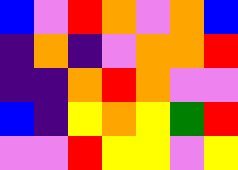[["blue", "violet", "red", "orange", "violet", "orange", "blue"], ["indigo", "orange", "indigo", "violet", "orange", "orange", "red"], ["indigo", "indigo", "orange", "red", "orange", "violet", "violet"], ["blue", "indigo", "yellow", "orange", "yellow", "green", "red"], ["violet", "violet", "red", "yellow", "yellow", "violet", "yellow"]]